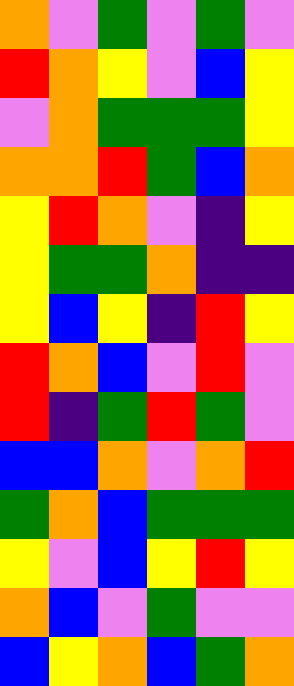[["orange", "violet", "green", "violet", "green", "violet"], ["red", "orange", "yellow", "violet", "blue", "yellow"], ["violet", "orange", "green", "green", "green", "yellow"], ["orange", "orange", "red", "green", "blue", "orange"], ["yellow", "red", "orange", "violet", "indigo", "yellow"], ["yellow", "green", "green", "orange", "indigo", "indigo"], ["yellow", "blue", "yellow", "indigo", "red", "yellow"], ["red", "orange", "blue", "violet", "red", "violet"], ["red", "indigo", "green", "red", "green", "violet"], ["blue", "blue", "orange", "violet", "orange", "red"], ["green", "orange", "blue", "green", "green", "green"], ["yellow", "violet", "blue", "yellow", "red", "yellow"], ["orange", "blue", "violet", "green", "violet", "violet"], ["blue", "yellow", "orange", "blue", "green", "orange"]]